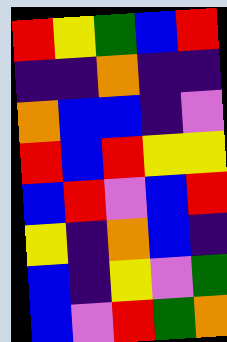[["red", "yellow", "green", "blue", "red"], ["indigo", "indigo", "orange", "indigo", "indigo"], ["orange", "blue", "blue", "indigo", "violet"], ["red", "blue", "red", "yellow", "yellow"], ["blue", "red", "violet", "blue", "red"], ["yellow", "indigo", "orange", "blue", "indigo"], ["blue", "indigo", "yellow", "violet", "green"], ["blue", "violet", "red", "green", "orange"]]